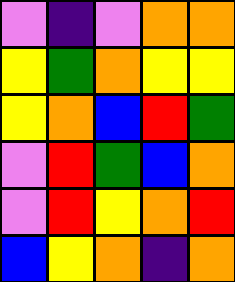[["violet", "indigo", "violet", "orange", "orange"], ["yellow", "green", "orange", "yellow", "yellow"], ["yellow", "orange", "blue", "red", "green"], ["violet", "red", "green", "blue", "orange"], ["violet", "red", "yellow", "orange", "red"], ["blue", "yellow", "orange", "indigo", "orange"]]